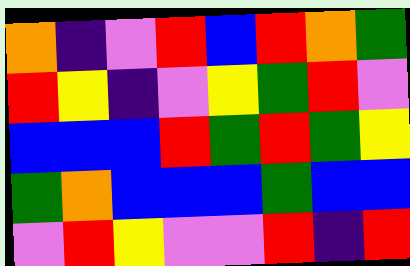[["orange", "indigo", "violet", "red", "blue", "red", "orange", "green"], ["red", "yellow", "indigo", "violet", "yellow", "green", "red", "violet"], ["blue", "blue", "blue", "red", "green", "red", "green", "yellow"], ["green", "orange", "blue", "blue", "blue", "green", "blue", "blue"], ["violet", "red", "yellow", "violet", "violet", "red", "indigo", "red"]]